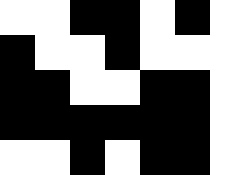[["white", "white", "black", "black", "white", "black", "white"], ["black", "white", "white", "black", "white", "white", "white"], ["black", "black", "white", "white", "black", "black", "white"], ["black", "black", "black", "black", "black", "black", "white"], ["white", "white", "black", "white", "black", "black", "white"]]